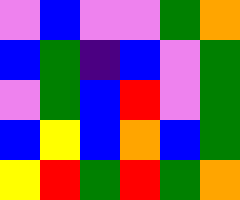[["violet", "blue", "violet", "violet", "green", "orange"], ["blue", "green", "indigo", "blue", "violet", "green"], ["violet", "green", "blue", "red", "violet", "green"], ["blue", "yellow", "blue", "orange", "blue", "green"], ["yellow", "red", "green", "red", "green", "orange"]]